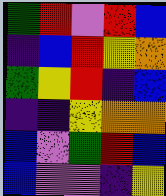[["green", "red", "violet", "red", "blue"], ["indigo", "blue", "red", "yellow", "orange"], ["green", "yellow", "red", "indigo", "blue"], ["indigo", "indigo", "yellow", "orange", "orange"], ["blue", "violet", "green", "red", "blue"], ["blue", "violet", "violet", "indigo", "yellow"]]